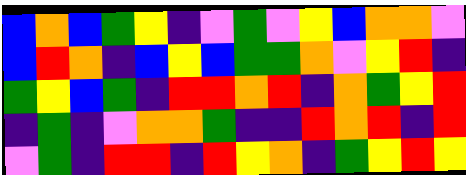[["blue", "orange", "blue", "green", "yellow", "indigo", "violet", "green", "violet", "yellow", "blue", "orange", "orange", "violet"], ["blue", "red", "orange", "indigo", "blue", "yellow", "blue", "green", "green", "orange", "violet", "yellow", "red", "indigo"], ["green", "yellow", "blue", "green", "indigo", "red", "red", "orange", "red", "indigo", "orange", "green", "yellow", "red"], ["indigo", "green", "indigo", "violet", "orange", "orange", "green", "indigo", "indigo", "red", "orange", "red", "indigo", "red"], ["violet", "green", "indigo", "red", "red", "indigo", "red", "yellow", "orange", "indigo", "green", "yellow", "red", "yellow"]]